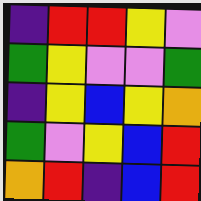[["indigo", "red", "red", "yellow", "violet"], ["green", "yellow", "violet", "violet", "green"], ["indigo", "yellow", "blue", "yellow", "orange"], ["green", "violet", "yellow", "blue", "red"], ["orange", "red", "indigo", "blue", "red"]]